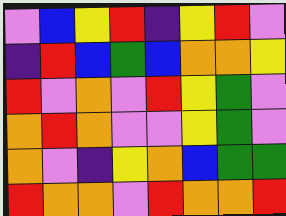[["violet", "blue", "yellow", "red", "indigo", "yellow", "red", "violet"], ["indigo", "red", "blue", "green", "blue", "orange", "orange", "yellow"], ["red", "violet", "orange", "violet", "red", "yellow", "green", "violet"], ["orange", "red", "orange", "violet", "violet", "yellow", "green", "violet"], ["orange", "violet", "indigo", "yellow", "orange", "blue", "green", "green"], ["red", "orange", "orange", "violet", "red", "orange", "orange", "red"]]